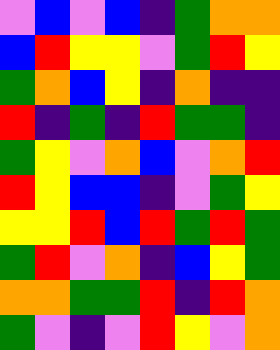[["violet", "blue", "violet", "blue", "indigo", "green", "orange", "orange"], ["blue", "red", "yellow", "yellow", "violet", "green", "red", "yellow"], ["green", "orange", "blue", "yellow", "indigo", "orange", "indigo", "indigo"], ["red", "indigo", "green", "indigo", "red", "green", "green", "indigo"], ["green", "yellow", "violet", "orange", "blue", "violet", "orange", "red"], ["red", "yellow", "blue", "blue", "indigo", "violet", "green", "yellow"], ["yellow", "yellow", "red", "blue", "red", "green", "red", "green"], ["green", "red", "violet", "orange", "indigo", "blue", "yellow", "green"], ["orange", "orange", "green", "green", "red", "indigo", "red", "orange"], ["green", "violet", "indigo", "violet", "red", "yellow", "violet", "orange"]]